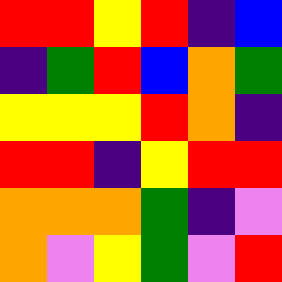[["red", "red", "yellow", "red", "indigo", "blue"], ["indigo", "green", "red", "blue", "orange", "green"], ["yellow", "yellow", "yellow", "red", "orange", "indigo"], ["red", "red", "indigo", "yellow", "red", "red"], ["orange", "orange", "orange", "green", "indigo", "violet"], ["orange", "violet", "yellow", "green", "violet", "red"]]